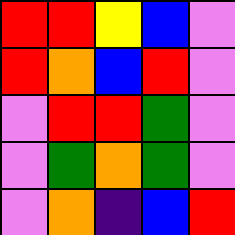[["red", "red", "yellow", "blue", "violet"], ["red", "orange", "blue", "red", "violet"], ["violet", "red", "red", "green", "violet"], ["violet", "green", "orange", "green", "violet"], ["violet", "orange", "indigo", "blue", "red"]]